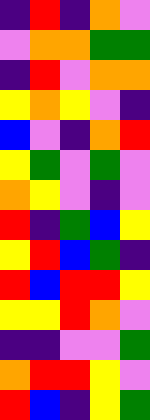[["indigo", "red", "indigo", "orange", "violet"], ["violet", "orange", "orange", "green", "green"], ["indigo", "red", "violet", "orange", "orange"], ["yellow", "orange", "yellow", "violet", "indigo"], ["blue", "violet", "indigo", "orange", "red"], ["yellow", "green", "violet", "green", "violet"], ["orange", "yellow", "violet", "indigo", "violet"], ["red", "indigo", "green", "blue", "yellow"], ["yellow", "red", "blue", "green", "indigo"], ["red", "blue", "red", "red", "yellow"], ["yellow", "yellow", "red", "orange", "violet"], ["indigo", "indigo", "violet", "violet", "green"], ["orange", "red", "red", "yellow", "violet"], ["red", "blue", "indigo", "yellow", "green"]]